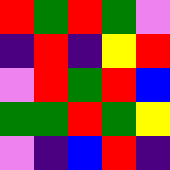[["red", "green", "red", "green", "violet"], ["indigo", "red", "indigo", "yellow", "red"], ["violet", "red", "green", "red", "blue"], ["green", "green", "red", "green", "yellow"], ["violet", "indigo", "blue", "red", "indigo"]]